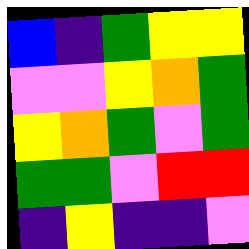[["blue", "indigo", "green", "yellow", "yellow"], ["violet", "violet", "yellow", "orange", "green"], ["yellow", "orange", "green", "violet", "green"], ["green", "green", "violet", "red", "red"], ["indigo", "yellow", "indigo", "indigo", "violet"]]